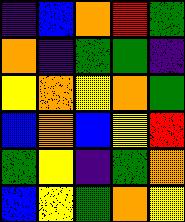[["indigo", "blue", "orange", "red", "green"], ["orange", "indigo", "green", "green", "indigo"], ["yellow", "orange", "yellow", "orange", "green"], ["blue", "orange", "blue", "yellow", "red"], ["green", "yellow", "indigo", "green", "orange"], ["blue", "yellow", "green", "orange", "yellow"]]